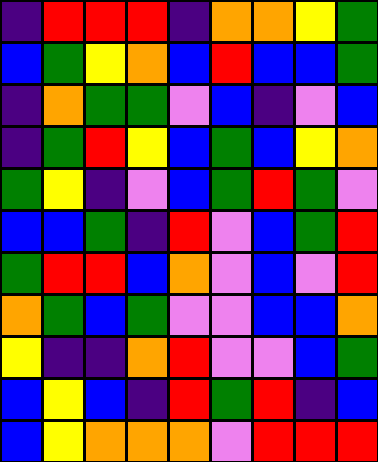[["indigo", "red", "red", "red", "indigo", "orange", "orange", "yellow", "green"], ["blue", "green", "yellow", "orange", "blue", "red", "blue", "blue", "green"], ["indigo", "orange", "green", "green", "violet", "blue", "indigo", "violet", "blue"], ["indigo", "green", "red", "yellow", "blue", "green", "blue", "yellow", "orange"], ["green", "yellow", "indigo", "violet", "blue", "green", "red", "green", "violet"], ["blue", "blue", "green", "indigo", "red", "violet", "blue", "green", "red"], ["green", "red", "red", "blue", "orange", "violet", "blue", "violet", "red"], ["orange", "green", "blue", "green", "violet", "violet", "blue", "blue", "orange"], ["yellow", "indigo", "indigo", "orange", "red", "violet", "violet", "blue", "green"], ["blue", "yellow", "blue", "indigo", "red", "green", "red", "indigo", "blue"], ["blue", "yellow", "orange", "orange", "orange", "violet", "red", "red", "red"]]